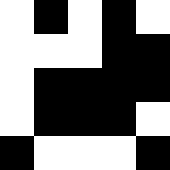[["white", "black", "white", "black", "white"], ["white", "white", "white", "black", "black"], ["white", "black", "black", "black", "black"], ["white", "black", "black", "black", "white"], ["black", "white", "white", "white", "black"]]